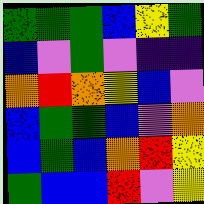[["green", "green", "green", "blue", "yellow", "green"], ["blue", "violet", "green", "violet", "indigo", "indigo"], ["orange", "red", "orange", "yellow", "blue", "violet"], ["blue", "green", "green", "blue", "violet", "orange"], ["blue", "green", "blue", "orange", "red", "yellow"], ["green", "blue", "blue", "red", "violet", "yellow"]]